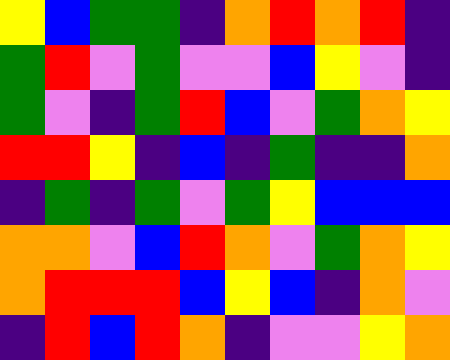[["yellow", "blue", "green", "green", "indigo", "orange", "red", "orange", "red", "indigo"], ["green", "red", "violet", "green", "violet", "violet", "blue", "yellow", "violet", "indigo"], ["green", "violet", "indigo", "green", "red", "blue", "violet", "green", "orange", "yellow"], ["red", "red", "yellow", "indigo", "blue", "indigo", "green", "indigo", "indigo", "orange"], ["indigo", "green", "indigo", "green", "violet", "green", "yellow", "blue", "blue", "blue"], ["orange", "orange", "violet", "blue", "red", "orange", "violet", "green", "orange", "yellow"], ["orange", "red", "red", "red", "blue", "yellow", "blue", "indigo", "orange", "violet"], ["indigo", "red", "blue", "red", "orange", "indigo", "violet", "violet", "yellow", "orange"]]